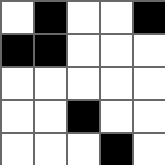[["white", "black", "white", "white", "black"], ["black", "black", "white", "white", "white"], ["white", "white", "white", "white", "white"], ["white", "white", "black", "white", "white"], ["white", "white", "white", "black", "white"]]